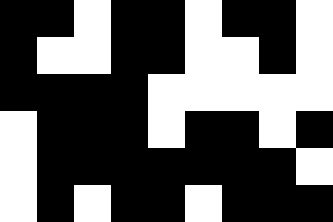[["black", "black", "white", "black", "black", "white", "black", "black", "white"], ["black", "white", "white", "black", "black", "white", "white", "black", "white"], ["black", "black", "black", "black", "white", "white", "white", "white", "white"], ["white", "black", "black", "black", "white", "black", "black", "white", "black"], ["white", "black", "black", "black", "black", "black", "black", "black", "white"], ["white", "black", "white", "black", "black", "white", "black", "black", "black"]]